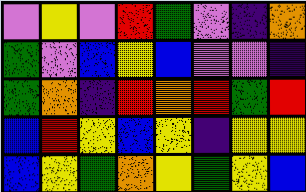[["violet", "yellow", "violet", "red", "green", "violet", "indigo", "orange"], ["green", "violet", "blue", "yellow", "blue", "violet", "violet", "indigo"], ["green", "orange", "indigo", "red", "orange", "red", "green", "red"], ["blue", "red", "yellow", "blue", "yellow", "indigo", "yellow", "yellow"], ["blue", "yellow", "green", "orange", "yellow", "green", "yellow", "blue"]]